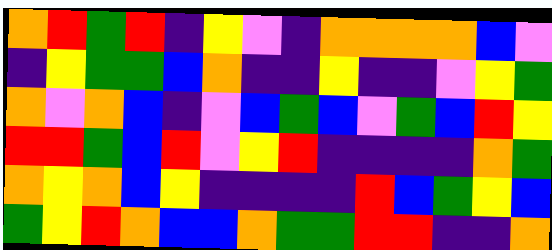[["orange", "red", "green", "red", "indigo", "yellow", "violet", "indigo", "orange", "orange", "orange", "orange", "blue", "violet"], ["indigo", "yellow", "green", "green", "blue", "orange", "indigo", "indigo", "yellow", "indigo", "indigo", "violet", "yellow", "green"], ["orange", "violet", "orange", "blue", "indigo", "violet", "blue", "green", "blue", "violet", "green", "blue", "red", "yellow"], ["red", "red", "green", "blue", "red", "violet", "yellow", "red", "indigo", "indigo", "indigo", "indigo", "orange", "green"], ["orange", "yellow", "orange", "blue", "yellow", "indigo", "indigo", "indigo", "indigo", "red", "blue", "green", "yellow", "blue"], ["green", "yellow", "red", "orange", "blue", "blue", "orange", "green", "green", "red", "red", "indigo", "indigo", "orange"]]